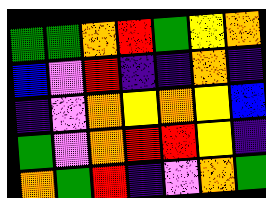[["green", "green", "orange", "red", "green", "yellow", "orange"], ["blue", "violet", "red", "indigo", "indigo", "orange", "indigo"], ["indigo", "violet", "orange", "yellow", "orange", "yellow", "blue"], ["green", "violet", "orange", "red", "red", "yellow", "indigo"], ["orange", "green", "red", "indigo", "violet", "orange", "green"]]